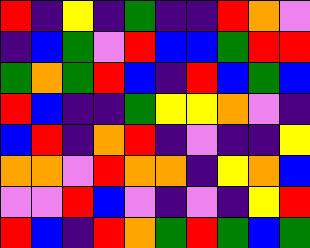[["red", "indigo", "yellow", "indigo", "green", "indigo", "indigo", "red", "orange", "violet"], ["indigo", "blue", "green", "violet", "red", "blue", "blue", "green", "red", "red"], ["green", "orange", "green", "red", "blue", "indigo", "red", "blue", "green", "blue"], ["red", "blue", "indigo", "indigo", "green", "yellow", "yellow", "orange", "violet", "indigo"], ["blue", "red", "indigo", "orange", "red", "indigo", "violet", "indigo", "indigo", "yellow"], ["orange", "orange", "violet", "red", "orange", "orange", "indigo", "yellow", "orange", "blue"], ["violet", "violet", "red", "blue", "violet", "indigo", "violet", "indigo", "yellow", "red"], ["red", "blue", "indigo", "red", "orange", "green", "red", "green", "blue", "green"]]